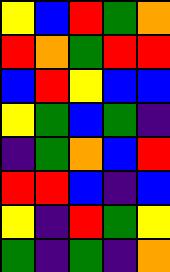[["yellow", "blue", "red", "green", "orange"], ["red", "orange", "green", "red", "red"], ["blue", "red", "yellow", "blue", "blue"], ["yellow", "green", "blue", "green", "indigo"], ["indigo", "green", "orange", "blue", "red"], ["red", "red", "blue", "indigo", "blue"], ["yellow", "indigo", "red", "green", "yellow"], ["green", "indigo", "green", "indigo", "orange"]]